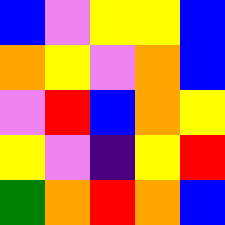[["blue", "violet", "yellow", "yellow", "blue"], ["orange", "yellow", "violet", "orange", "blue"], ["violet", "red", "blue", "orange", "yellow"], ["yellow", "violet", "indigo", "yellow", "red"], ["green", "orange", "red", "orange", "blue"]]